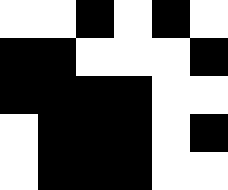[["white", "white", "black", "white", "black", "white"], ["black", "black", "white", "white", "white", "black"], ["black", "black", "black", "black", "white", "white"], ["white", "black", "black", "black", "white", "black"], ["white", "black", "black", "black", "white", "white"]]